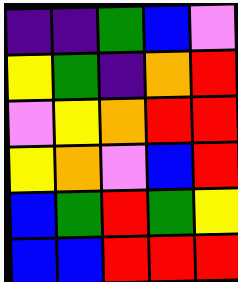[["indigo", "indigo", "green", "blue", "violet"], ["yellow", "green", "indigo", "orange", "red"], ["violet", "yellow", "orange", "red", "red"], ["yellow", "orange", "violet", "blue", "red"], ["blue", "green", "red", "green", "yellow"], ["blue", "blue", "red", "red", "red"]]